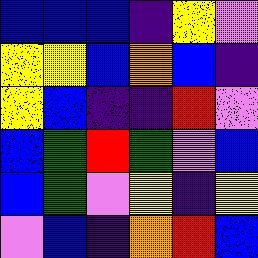[["blue", "blue", "blue", "indigo", "yellow", "violet"], ["yellow", "yellow", "blue", "orange", "blue", "indigo"], ["yellow", "blue", "indigo", "indigo", "red", "violet"], ["blue", "green", "red", "green", "violet", "blue"], ["blue", "green", "violet", "yellow", "indigo", "yellow"], ["violet", "blue", "indigo", "orange", "red", "blue"]]